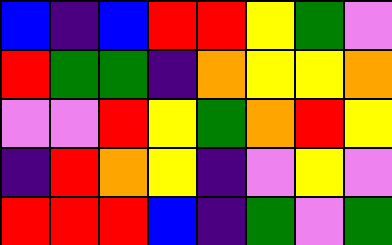[["blue", "indigo", "blue", "red", "red", "yellow", "green", "violet"], ["red", "green", "green", "indigo", "orange", "yellow", "yellow", "orange"], ["violet", "violet", "red", "yellow", "green", "orange", "red", "yellow"], ["indigo", "red", "orange", "yellow", "indigo", "violet", "yellow", "violet"], ["red", "red", "red", "blue", "indigo", "green", "violet", "green"]]